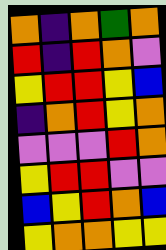[["orange", "indigo", "orange", "green", "orange"], ["red", "indigo", "red", "orange", "violet"], ["yellow", "red", "red", "yellow", "blue"], ["indigo", "orange", "red", "yellow", "orange"], ["violet", "violet", "violet", "red", "orange"], ["yellow", "red", "red", "violet", "violet"], ["blue", "yellow", "red", "orange", "blue"], ["yellow", "orange", "orange", "yellow", "yellow"]]